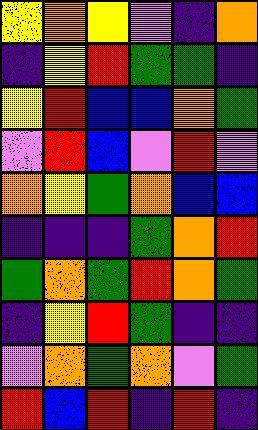[["yellow", "orange", "yellow", "violet", "indigo", "orange"], ["indigo", "yellow", "red", "green", "green", "indigo"], ["yellow", "red", "blue", "blue", "orange", "green"], ["violet", "red", "blue", "violet", "red", "violet"], ["orange", "yellow", "green", "orange", "blue", "blue"], ["indigo", "indigo", "indigo", "green", "orange", "red"], ["green", "orange", "green", "red", "orange", "green"], ["indigo", "yellow", "red", "green", "indigo", "indigo"], ["violet", "orange", "green", "orange", "violet", "green"], ["red", "blue", "red", "indigo", "red", "indigo"]]